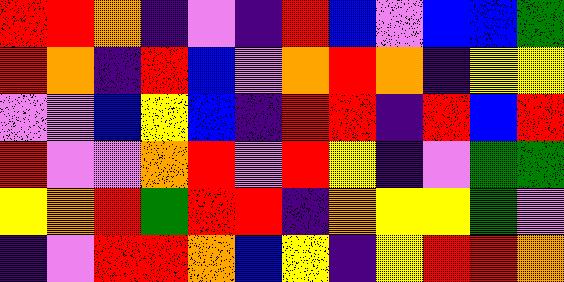[["red", "red", "orange", "indigo", "violet", "indigo", "red", "blue", "violet", "blue", "blue", "green"], ["red", "orange", "indigo", "red", "blue", "violet", "orange", "red", "orange", "indigo", "yellow", "yellow"], ["violet", "violet", "blue", "yellow", "blue", "indigo", "red", "red", "indigo", "red", "blue", "red"], ["red", "violet", "violet", "orange", "red", "violet", "red", "yellow", "indigo", "violet", "green", "green"], ["yellow", "orange", "red", "green", "red", "red", "indigo", "orange", "yellow", "yellow", "green", "violet"], ["indigo", "violet", "red", "red", "orange", "blue", "yellow", "indigo", "yellow", "red", "red", "orange"]]